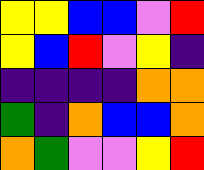[["yellow", "yellow", "blue", "blue", "violet", "red"], ["yellow", "blue", "red", "violet", "yellow", "indigo"], ["indigo", "indigo", "indigo", "indigo", "orange", "orange"], ["green", "indigo", "orange", "blue", "blue", "orange"], ["orange", "green", "violet", "violet", "yellow", "red"]]